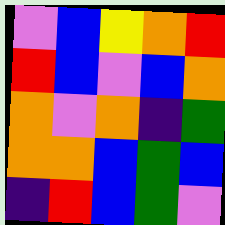[["violet", "blue", "yellow", "orange", "red"], ["red", "blue", "violet", "blue", "orange"], ["orange", "violet", "orange", "indigo", "green"], ["orange", "orange", "blue", "green", "blue"], ["indigo", "red", "blue", "green", "violet"]]